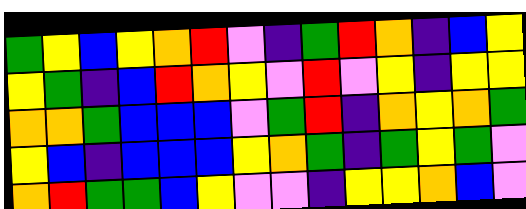[["green", "yellow", "blue", "yellow", "orange", "red", "violet", "indigo", "green", "red", "orange", "indigo", "blue", "yellow"], ["yellow", "green", "indigo", "blue", "red", "orange", "yellow", "violet", "red", "violet", "yellow", "indigo", "yellow", "yellow"], ["orange", "orange", "green", "blue", "blue", "blue", "violet", "green", "red", "indigo", "orange", "yellow", "orange", "green"], ["yellow", "blue", "indigo", "blue", "blue", "blue", "yellow", "orange", "green", "indigo", "green", "yellow", "green", "violet"], ["orange", "red", "green", "green", "blue", "yellow", "violet", "violet", "indigo", "yellow", "yellow", "orange", "blue", "violet"]]